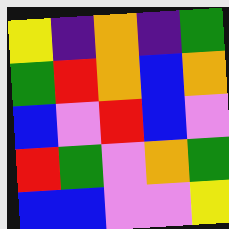[["yellow", "indigo", "orange", "indigo", "green"], ["green", "red", "orange", "blue", "orange"], ["blue", "violet", "red", "blue", "violet"], ["red", "green", "violet", "orange", "green"], ["blue", "blue", "violet", "violet", "yellow"]]